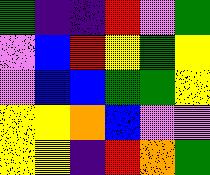[["green", "indigo", "indigo", "red", "violet", "green"], ["violet", "blue", "red", "yellow", "green", "yellow"], ["violet", "blue", "blue", "green", "green", "yellow"], ["yellow", "yellow", "orange", "blue", "violet", "violet"], ["yellow", "yellow", "indigo", "red", "orange", "green"]]